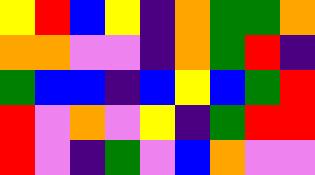[["yellow", "red", "blue", "yellow", "indigo", "orange", "green", "green", "orange"], ["orange", "orange", "violet", "violet", "indigo", "orange", "green", "red", "indigo"], ["green", "blue", "blue", "indigo", "blue", "yellow", "blue", "green", "red"], ["red", "violet", "orange", "violet", "yellow", "indigo", "green", "red", "red"], ["red", "violet", "indigo", "green", "violet", "blue", "orange", "violet", "violet"]]